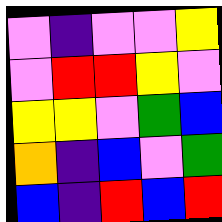[["violet", "indigo", "violet", "violet", "yellow"], ["violet", "red", "red", "yellow", "violet"], ["yellow", "yellow", "violet", "green", "blue"], ["orange", "indigo", "blue", "violet", "green"], ["blue", "indigo", "red", "blue", "red"]]